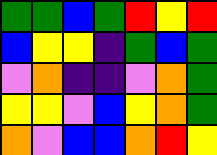[["green", "green", "blue", "green", "red", "yellow", "red"], ["blue", "yellow", "yellow", "indigo", "green", "blue", "green"], ["violet", "orange", "indigo", "indigo", "violet", "orange", "green"], ["yellow", "yellow", "violet", "blue", "yellow", "orange", "green"], ["orange", "violet", "blue", "blue", "orange", "red", "yellow"]]